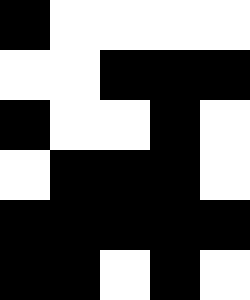[["black", "white", "white", "white", "white"], ["white", "white", "black", "black", "black"], ["black", "white", "white", "black", "white"], ["white", "black", "black", "black", "white"], ["black", "black", "black", "black", "black"], ["black", "black", "white", "black", "white"]]